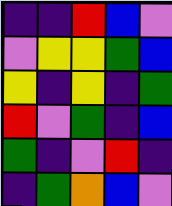[["indigo", "indigo", "red", "blue", "violet"], ["violet", "yellow", "yellow", "green", "blue"], ["yellow", "indigo", "yellow", "indigo", "green"], ["red", "violet", "green", "indigo", "blue"], ["green", "indigo", "violet", "red", "indigo"], ["indigo", "green", "orange", "blue", "violet"]]